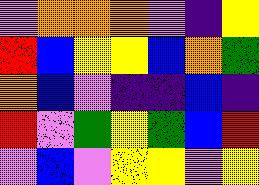[["violet", "orange", "orange", "orange", "violet", "indigo", "yellow"], ["red", "blue", "yellow", "yellow", "blue", "orange", "green"], ["orange", "blue", "violet", "indigo", "indigo", "blue", "indigo"], ["red", "violet", "green", "yellow", "green", "blue", "red"], ["violet", "blue", "violet", "yellow", "yellow", "violet", "yellow"]]